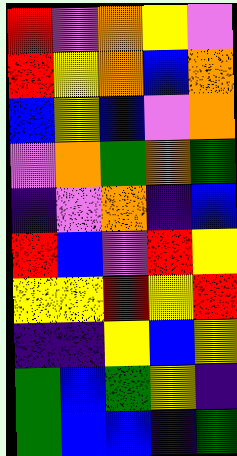[["red", "violet", "orange", "yellow", "violet"], ["red", "yellow", "orange", "blue", "orange"], ["blue", "yellow", "blue", "violet", "orange"], ["violet", "orange", "green", "orange", "green"], ["indigo", "violet", "orange", "indigo", "blue"], ["red", "blue", "violet", "red", "yellow"], ["yellow", "yellow", "red", "yellow", "red"], ["indigo", "indigo", "yellow", "blue", "yellow"], ["green", "blue", "green", "yellow", "indigo"], ["green", "blue", "blue", "indigo", "green"]]